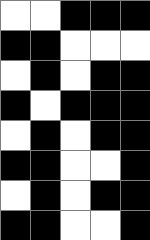[["white", "white", "black", "black", "black"], ["black", "black", "white", "white", "white"], ["white", "black", "white", "black", "black"], ["black", "white", "black", "black", "black"], ["white", "black", "white", "black", "black"], ["black", "black", "white", "white", "black"], ["white", "black", "white", "black", "black"], ["black", "black", "white", "white", "black"]]